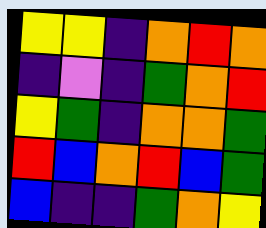[["yellow", "yellow", "indigo", "orange", "red", "orange"], ["indigo", "violet", "indigo", "green", "orange", "red"], ["yellow", "green", "indigo", "orange", "orange", "green"], ["red", "blue", "orange", "red", "blue", "green"], ["blue", "indigo", "indigo", "green", "orange", "yellow"]]